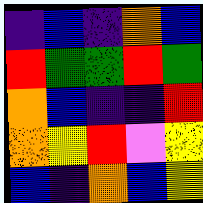[["indigo", "blue", "indigo", "orange", "blue"], ["red", "green", "green", "red", "green"], ["orange", "blue", "indigo", "indigo", "red"], ["orange", "yellow", "red", "violet", "yellow"], ["blue", "indigo", "orange", "blue", "yellow"]]